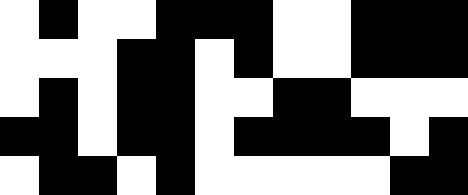[["white", "black", "white", "white", "black", "black", "black", "white", "white", "black", "black", "black"], ["white", "white", "white", "black", "black", "white", "black", "white", "white", "black", "black", "black"], ["white", "black", "white", "black", "black", "white", "white", "black", "black", "white", "white", "white"], ["black", "black", "white", "black", "black", "white", "black", "black", "black", "black", "white", "black"], ["white", "black", "black", "white", "black", "white", "white", "white", "white", "white", "black", "black"]]